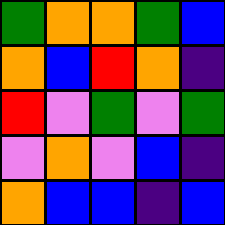[["green", "orange", "orange", "green", "blue"], ["orange", "blue", "red", "orange", "indigo"], ["red", "violet", "green", "violet", "green"], ["violet", "orange", "violet", "blue", "indigo"], ["orange", "blue", "blue", "indigo", "blue"]]